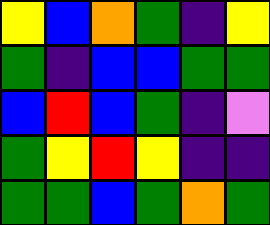[["yellow", "blue", "orange", "green", "indigo", "yellow"], ["green", "indigo", "blue", "blue", "green", "green"], ["blue", "red", "blue", "green", "indigo", "violet"], ["green", "yellow", "red", "yellow", "indigo", "indigo"], ["green", "green", "blue", "green", "orange", "green"]]